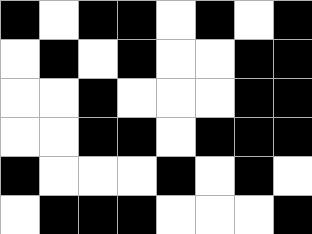[["black", "white", "black", "black", "white", "black", "white", "black"], ["white", "black", "white", "black", "white", "white", "black", "black"], ["white", "white", "black", "white", "white", "white", "black", "black"], ["white", "white", "black", "black", "white", "black", "black", "black"], ["black", "white", "white", "white", "black", "white", "black", "white"], ["white", "black", "black", "black", "white", "white", "white", "black"]]